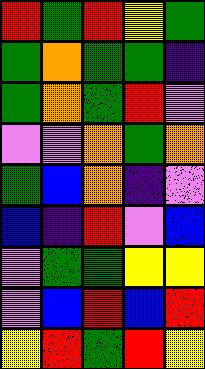[["red", "green", "red", "yellow", "green"], ["green", "orange", "green", "green", "indigo"], ["green", "orange", "green", "red", "violet"], ["violet", "violet", "orange", "green", "orange"], ["green", "blue", "orange", "indigo", "violet"], ["blue", "indigo", "red", "violet", "blue"], ["violet", "green", "green", "yellow", "yellow"], ["violet", "blue", "red", "blue", "red"], ["yellow", "red", "green", "red", "yellow"]]